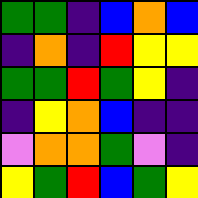[["green", "green", "indigo", "blue", "orange", "blue"], ["indigo", "orange", "indigo", "red", "yellow", "yellow"], ["green", "green", "red", "green", "yellow", "indigo"], ["indigo", "yellow", "orange", "blue", "indigo", "indigo"], ["violet", "orange", "orange", "green", "violet", "indigo"], ["yellow", "green", "red", "blue", "green", "yellow"]]